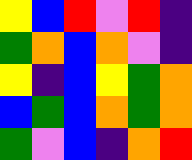[["yellow", "blue", "red", "violet", "red", "indigo"], ["green", "orange", "blue", "orange", "violet", "indigo"], ["yellow", "indigo", "blue", "yellow", "green", "orange"], ["blue", "green", "blue", "orange", "green", "orange"], ["green", "violet", "blue", "indigo", "orange", "red"]]